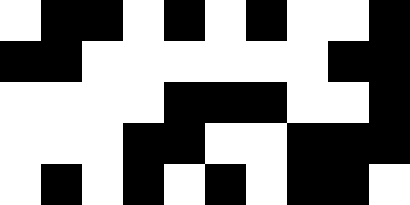[["white", "black", "black", "white", "black", "white", "black", "white", "white", "black"], ["black", "black", "white", "white", "white", "white", "white", "white", "black", "black"], ["white", "white", "white", "white", "black", "black", "black", "white", "white", "black"], ["white", "white", "white", "black", "black", "white", "white", "black", "black", "black"], ["white", "black", "white", "black", "white", "black", "white", "black", "black", "white"]]